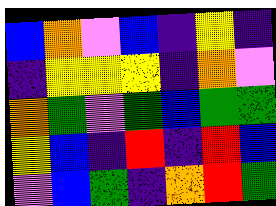[["blue", "orange", "violet", "blue", "indigo", "yellow", "indigo"], ["indigo", "yellow", "yellow", "yellow", "indigo", "orange", "violet"], ["orange", "green", "violet", "green", "blue", "green", "green"], ["yellow", "blue", "indigo", "red", "indigo", "red", "blue"], ["violet", "blue", "green", "indigo", "orange", "red", "green"]]